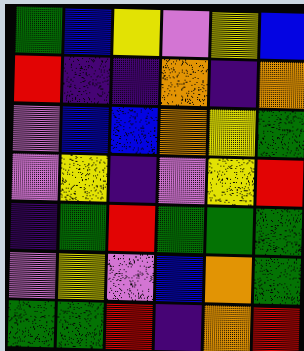[["green", "blue", "yellow", "violet", "yellow", "blue"], ["red", "indigo", "indigo", "orange", "indigo", "orange"], ["violet", "blue", "blue", "orange", "yellow", "green"], ["violet", "yellow", "indigo", "violet", "yellow", "red"], ["indigo", "green", "red", "green", "green", "green"], ["violet", "yellow", "violet", "blue", "orange", "green"], ["green", "green", "red", "indigo", "orange", "red"]]